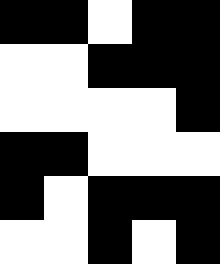[["black", "black", "white", "black", "black"], ["white", "white", "black", "black", "black"], ["white", "white", "white", "white", "black"], ["black", "black", "white", "white", "white"], ["black", "white", "black", "black", "black"], ["white", "white", "black", "white", "black"]]